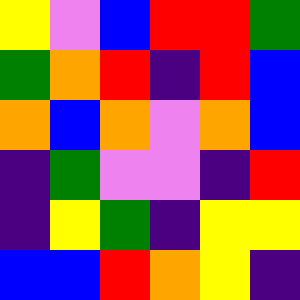[["yellow", "violet", "blue", "red", "red", "green"], ["green", "orange", "red", "indigo", "red", "blue"], ["orange", "blue", "orange", "violet", "orange", "blue"], ["indigo", "green", "violet", "violet", "indigo", "red"], ["indigo", "yellow", "green", "indigo", "yellow", "yellow"], ["blue", "blue", "red", "orange", "yellow", "indigo"]]